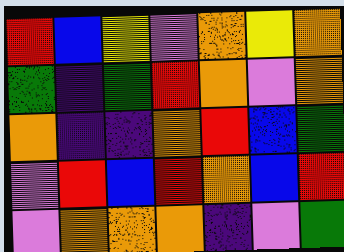[["red", "blue", "yellow", "violet", "orange", "yellow", "orange"], ["green", "indigo", "green", "red", "orange", "violet", "orange"], ["orange", "indigo", "indigo", "orange", "red", "blue", "green"], ["violet", "red", "blue", "red", "orange", "blue", "red"], ["violet", "orange", "orange", "orange", "indigo", "violet", "green"]]